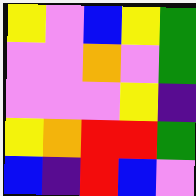[["yellow", "violet", "blue", "yellow", "green"], ["violet", "violet", "orange", "violet", "green"], ["violet", "violet", "violet", "yellow", "indigo"], ["yellow", "orange", "red", "red", "green"], ["blue", "indigo", "red", "blue", "violet"]]